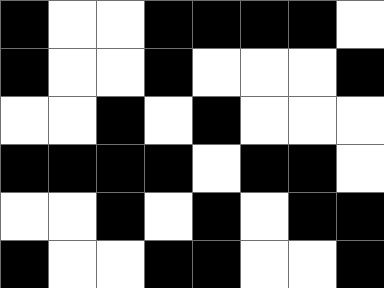[["black", "white", "white", "black", "black", "black", "black", "white"], ["black", "white", "white", "black", "white", "white", "white", "black"], ["white", "white", "black", "white", "black", "white", "white", "white"], ["black", "black", "black", "black", "white", "black", "black", "white"], ["white", "white", "black", "white", "black", "white", "black", "black"], ["black", "white", "white", "black", "black", "white", "white", "black"]]